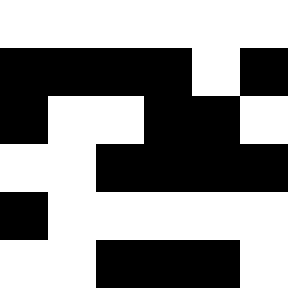[["white", "white", "white", "white", "white", "white"], ["black", "black", "black", "black", "white", "black"], ["black", "white", "white", "black", "black", "white"], ["white", "white", "black", "black", "black", "black"], ["black", "white", "white", "white", "white", "white"], ["white", "white", "black", "black", "black", "white"]]